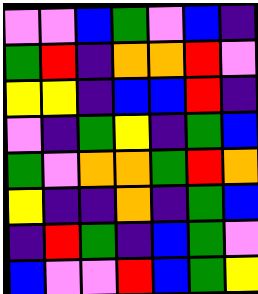[["violet", "violet", "blue", "green", "violet", "blue", "indigo"], ["green", "red", "indigo", "orange", "orange", "red", "violet"], ["yellow", "yellow", "indigo", "blue", "blue", "red", "indigo"], ["violet", "indigo", "green", "yellow", "indigo", "green", "blue"], ["green", "violet", "orange", "orange", "green", "red", "orange"], ["yellow", "indigo", "indigo", "orange", "indigo", "green", "blue"], ["indigo", "red", "green", "indigo", "blue", "green", "violet"], ["blue", "violet", "violet", "red", "blue", "green", "yellow"]]